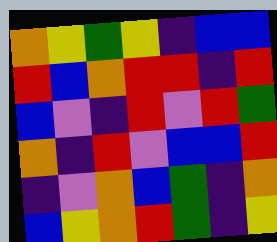[["orange", "yellow", "green", "yellow", "indigo", "blue", "blue"], ["red", "blue", "orange", "red", "red", "indigo", "red"], ["blue", "violet", "indigo", "red", "violet", "red", "green"], ["orange", "indigo", "red", "violet", "blue", "blue", "red"], ["indigo", "violet", "orange", "blue", "green", "indigo", "orange"], ["blue", "yellow", "orange", "red", "green", "indigo", "yellow"]]